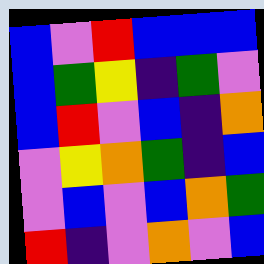[["blue", "violet", "red", "blue", "blue", "blue"], ["blue", "green", "yellow", "indigo", "green", "violet"], ["blue", "red", "violet", "blue", "indigo", "orange"], ["violet", "yellow", "orange", "green", "indigo", "blue"], ["violet", "blue", "violet", "blue", "orange", "green"], ["red", "indigo", "violet", "orange", "violet", "blue"]]